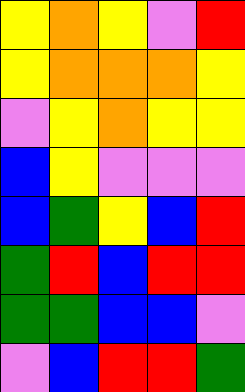[["yellow", "orange", "yellow", "violet", "red"], ["yellow", "orange", "orange", "orange", "yellow"], ["violet", "yellow", "orange", "yellow", "yellow"], ["blue", "yellow", "violet", "violet", "violet"], ["blue", "green", "yellow", "blue", "red"], ["green", "red", "blue", "red", "red"], ["green", "green", "blue", "blue", "violet"], ["violet", "blue", "red", "red", "green"]]